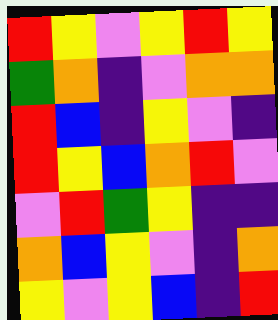[["red", "yellow", "violet", "yellow", "red", "yellow"], ["green", "orange", "indigo", "violet", "orange", "orange"], ["red", "blue", "indigo", "yellow", "violet", "indigo"], ["red", "yellow", "blue", "orange", "red", "violet"], ["violet", "red", "green", "yellow", "indigo", "indigo"], ["orange", "blue", "yellow", "violet", "indigo", "orange"], ["yellow", "violet", "yellow", "blue", "indigo", "red"]]